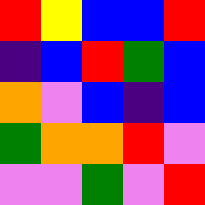[["red", "yellow", "blue", "blue", "red"], ["indigo", "blue", "red", "green", "blue"], ["orange", "violet", "blue", "indigo", "blue"], ["green", "orange", "orange", "red", "violet"], ["violet", "violet", "green", "violet", "red"]]